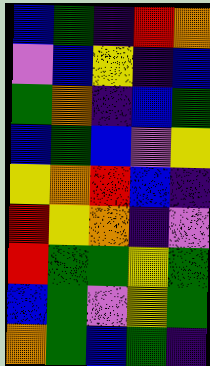[["blue", "green", "indigo", "red", "orange"], ["violet", "blue", "yellow", "indigo", "blue"], ["green", "orange", "indigo", "blue", "green"], ["blue", "green", "blue", "violet", "yellow"], ["yellow", "orange", "red", "blue", "indigo"], ["red", "yellow", "orange", "indigo", "violet"], ["red", "green", "green", "yellow", "green"], ["blue", "green", "violet", "yellow", "green"], ["orange", "green", "blue", "green", "indigo"]]